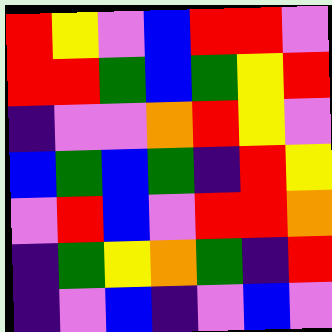[["red", "yellow", "violet", "blue", "red", "red", "violet"], ["red", "red", "green", "blue", "green", "yellow", "red"], ["indigo", "violet", "violet", "orange", "red", "yellow", "violet"], ["blue", "green", "blue", "green", "indigo", "red", "yellow"], ["violet", "red", "blue", "violet", "red", "red", "orange"], ["indigo", "green", "yellow", "orange", "green", "indigo", "red"], ["indigo", "violet", "blue", "indigo", "violet", "blue", "violet"]]